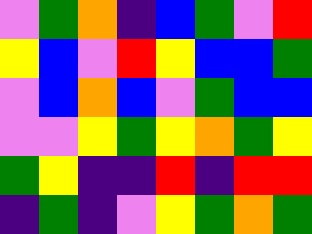[["violet", "green", "orange", "indigo", "blue", "green", "violet", "red"], ["yellow", "blue", "violet", "red", "yellow", "blue", "blue", "green"], ["violet", "blue", "orange", "blue", "violet", "green", "blue", "blue"], ["violet", "violet", "yellow", "green", "yellow", "orange", "green", "yellow"], ["green", "yellow", "indigo", "indigo", "red", "indigo", "red", "red"], ["indigo", "green", "indigo", "violet", "yellow", "green", "orange", "green"]]